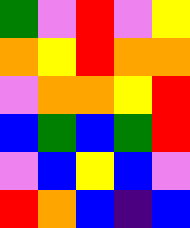[["green", "violet", "red", "violet", "yellow"], ["orange", "yellow", "red", "orange", "orange"], ["violet", "orange", "orange", "yellow", "red"], ["blue", "green", "blue", "green", "red"], ["violet", "blue", "yellow", "blue", "violet"], ["red", "orange", "blue", "indigo", "blue"]]